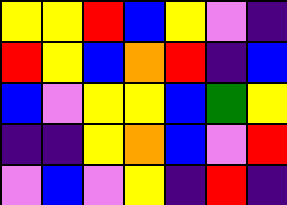[["yellow", "yellow", "red", "blue", "yellow", "violet", "indigo"], ["red", "yellow", "blue", "orange", "red", "indigo", "blue"], ["blue", "violet", "yellow", "yellow", "blue", "green", "yellow"], ["indigo", "indigo", "yellow", "orange", "blue", "violet", "red"], ["violet", "blue", "violet", "yellow", "indigo", "red", "indigo"]]